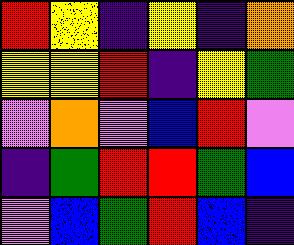[["red", "yellow", "indigo", "yellow", "indigo", "orange"], ["yellow", "yellow", "red", "indigo", "yellow", "green"], ["violet", "orange", "violet", "blue", "red", "violet"], ["indigo", "green", "red", "red", "green", "blue"], ["violet", "blue", "green", "red", "blue", "indigo"]]